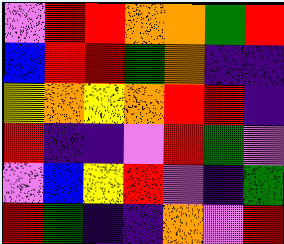[["violet", "red", "red", "orange", "orange", "green", "red"], ["blue", "red", "red", "green", "orange", "indigo", "indigo"], ["yellow", "orange", "yellow", "orange", "red", "red", "indigo"], ["red", "indigo", "indigo", "violet", "red", "green", "violet"], ["violet", "blue", "yellow", "red", "violet", "indigo", "green"], ["red", "green", "indigo", "indigo", "orange", "violet", "red"]]